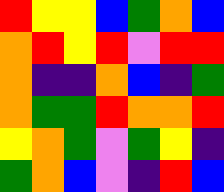[["red", "yellow", "yellow", "blue", "green", "orange", "blue"], ["orange", "red", "yellow", "red", "violet", "red", "red"], ["orange", "indigo", "indigo", "orange", "blue", "indigo", "green"], ["orange", "green", "green", "red", "orange", "orange", "red"], ["yellow", "orange", "green", "violet", "green", "yellow", "indigo"], ["green", "orange", "blue", "violet", "indigo", "red", "blue"]]